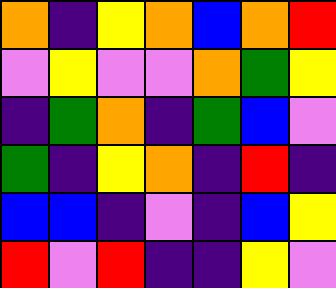[["orange", "indigo", "yellow", "orange", "blue", "orange", "red"], ["violet", "yellow", "violet", "violet", "orange", "green", "yellow"], ["indigo", "green", "orange", "indigo", "green", "blue", "violet"], ["green", "indigo", "yellow", "orange", "indigo", "red", "indigo"], ["blue", "blue", "indigo", "violet", "indigo", "blue", "yellow"], ["red", "violet", "red", "indigo", "indigo", "yellow", "violet"]]